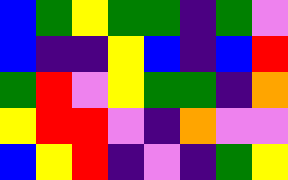[["blue", "green", "yellow", "green", "green", "indigo", "green", "violet"], ["blue", "indigo", "indigo", "yellow", "blue", "indigo", "blue", "red"], ["green", "red", "violet", "yellow", "green", "green", "indigo", "orange"], ["yellow", "red", "red", "violet", "indigo", "orange", "violet", "violet"], ["blue", "yellow", "red", "indigo", "violet", "indigo", "green", "yellow"]]